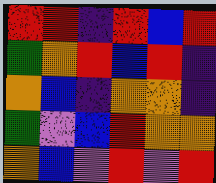[["red", "red", "indigo", "red", "blue", "red"], ["green", "orange", "red", "blue", "red", "indigo"], ["orange", "blue", "indigo", "orange", "orange", "indigo"], ["green", "violet", "blue", "red", "orange", "orange"], ["orange", "blue", "violet", "red", "violet", "red"]]